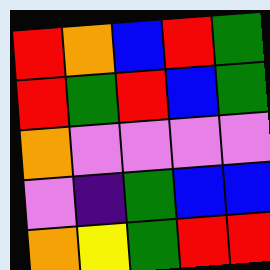[["red", "orange", "blue", "red", "green"], ["red", "green", "red", "blue", "green"], ["orange", "violet", "violet", "violet", "violet"], ["violet", "indigo", "green", "blue", "blue"], ["orange", "yellow", "green", "red", "red"]]